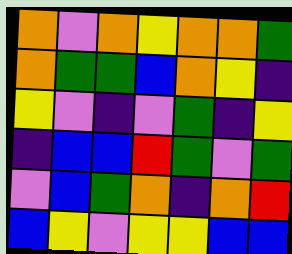[["orange", "violet", "orange", "yellow", "orange", "orange", "green"], ["orange", "green", "green", "blue", "orange", "yellow", "indigo"], ["yellow", "violet", "indigo", "violet", "green", "indigo", "yellow"], ["indigo", "blue", "blue", "red", "green", "violet", "green"], ["violet", "blue", "green", "orange", "indigo", "orange", "red"], ["blue", "yellow", "violet", "yellow", "yellow", "blue", "blue"]]